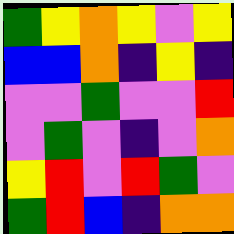[["green", "yellow", "orange", "yellow", "violet", "yellow"], ["blue", "blue", "orange", "indigo", "yellow", "indigo"], ["violet", "violet", "green", "violet", "violet", "red"], ["violet", "green", "violet", "indigo", "violet", "orange"], ["yellow", "red", "violet", "red", "green", "violet"], ["green", "red", "blue", "indigo", "orange", "orange"]]